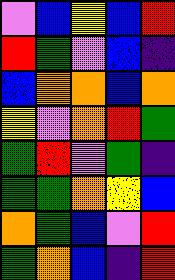[["violet", "blue", "yellow", "blue", "red"], ["red", "green", "violet", "blue", "indigo"], ["blue", "orange", "orange", "blue", "orange"], ["yellow", "violet", "orange", "red", "green"], ["green", "red", "violet", "green", "indigo"], ["green", "green", "orange", "yellow", "blue"], ["orange", "green", "blue", "violet", "red"], ["green", "orange", "blue", "indigo", "red"]]